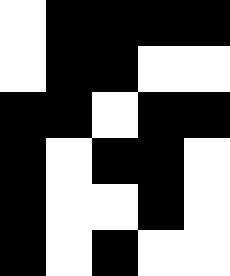[["white", "black", "black", "black", "black"], ["white", "black", "black", "white", "white"], ["black", "black", "white", "black", "black"], ["black", "white", "black", "black", "white"], ["black", "white", "white", "black", "white"], ["black", "white", "black", "white", "white"]]